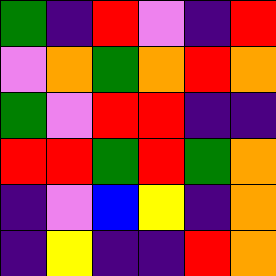[["green", "indigo", "red", "violet", "indigo", "red"], ["violet", "orange", "green", "orange", "red", "orange"], ["green", "violet", "red", "red", "indigo", "indigo"], ["red", "red", "green", "red", "green", "orange"], ["indigo", "violet", "blue", "yellow", "indigo", "orange"], ["indigo", "yellow", "indigo", "indigo", "red", "orange"]]